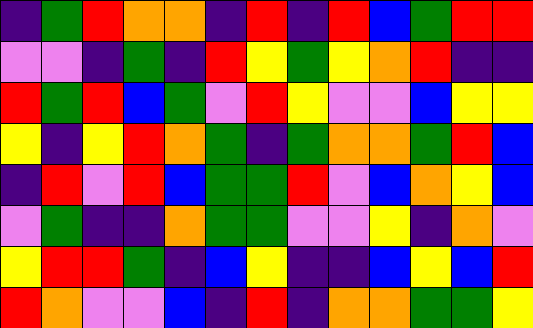[["indigo", "green", "red", "orange", "orange", "indigo", "red", "indigo", "red", "blue", "green", "red", "red"], ["violet", "violet", "indigo", "green", "indigo", "red", "yellow", "green", "yellow", "orange", "red", "indigo", "indigo"], ["red", "green", "red", "blue", "green", "violet", "red", "yellow", "violet", "violet", "blue", "yellow", "yellow"], ["yellow", "indigo", "yellow", "red", "orange", "green", "indigo", "green", "orange", "orange", "green", "red", "blue"], ["indigo", "red", "violet", "red", "blue", "green", "green", "red", "violet", "blue", "orange", "yellow", "blue"], ["violet", "green", "indigo", "indigo", "orange", "green", "green", "violet", "violet", "yellow", "indigo", "orange", "violet"], ["yellow", "red", "red", "green", "indigo", "blue", "yellow", "indigo", "indigo", "blue", "yellow", "blue", "red"], ["red", "orange", "violet", "violet", "blue", "indigo", "red", "indigo", "orange", "orange", "green", "green", "yellow"]]